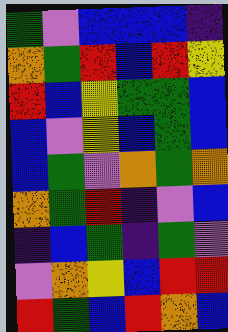[["green", "violet", "blue", "blue", "blue", "indigo"], ["orange", "green", "red", "blue", "red", "yellow"], ["red", "blue", "yellow", "green", "green", "blue"], ["blue", "violet", "yellow", "blue", "green", "blue"], ["blue", "green", "violet", "orange", "green", "orange"], ["orange", "green", "red", "indigo", "violet", "blue"], ["indigo", "blue", "green", "indigo", "green", "violet"], ["violet", "orange", "yellow", "blue", "red", "red"], ["red", "green", "blue", "red", "orange", "blue"]]